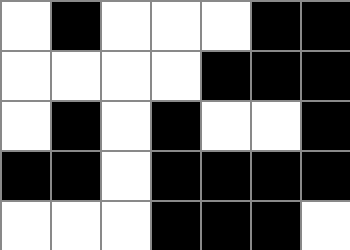[["white", "black", "white", "white", "white", "black", "black"], ["white", "white", "white", "white", "black", "black", "black"], ["white", "black", "white", "black", "white", "white", "black"], ["black", "black", "white", "black", "black", "black", "black"], ["white", "white", "white", "black", "black", "black", "white"]]